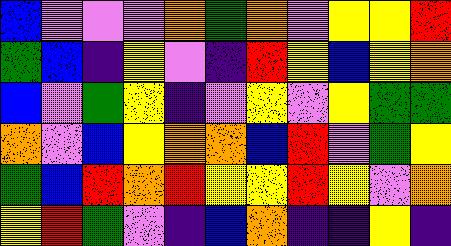[["blue", "violet", "violet", "violet", "orange", "green", "orange", "violet", "yellow", "yellow", "red"], ["green", "blue", "indigo", "yellow", "violet", "indigo", "red", "yellow", "blue", "yellow", "orange"], ["blue", "violet", "green", "yellow", "indigo", "violet", "yellow", "violet", "yellow", "green", "green"], ["orange", "violet", "blue", "yellow", "orange", "orange", "blue", "red", "violet", "green", "yellow"], ["green", "blue", "red", "orange", "red", "yellow", "yellow", "red", "yellow", "violet", "orange"], ["yellow", "red", "green", "violet", "indigo", "blue", "orange", "indigo", "indigo", "yellow", "indigo"]]